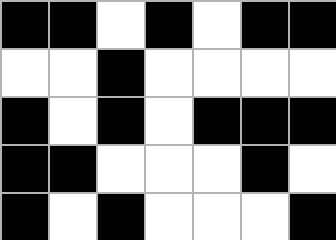[["black", "black", "white", "black", "white", "black", "black"], ["white", "white", "black", "white", "white", "white", "white"], ["black", "white", "black", "white", "black", "black", "black"], ["black", "black", "white", "white", "white", "black", "white"], ["black", "white", "black", "white", "white", "white", "black"]]